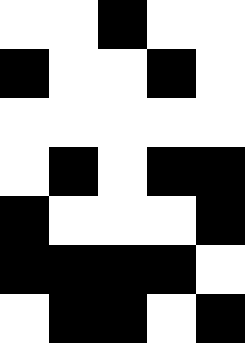[["white", "white", "black", "white", "white"], ["black", "white", "white", "black", "white"], ["white", "white", "white", "white", "white"], ["white", "black", "white", "black", "black"], ["black", "white", "white", "white", "black"], ["black", "black", "black", "black", "white"], ["white", "black", "black", "white", "black"]]